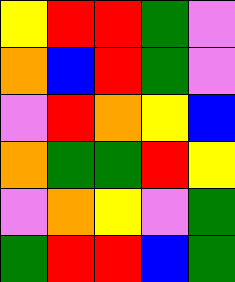[["yellow", "red", "red", "green", "violet"], ["orange", "blue", "red", "green", "violet"], ["violet", "red", "orange", "yellow", "blue"], ["orange", "green", "green", "red", "yellow"], ["violet", "orange", "yellow", "violet", "green"], ["green", "red", "red", "blue", "green"]]